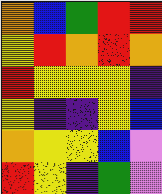[["orange", "blue", "green", "red", "red"], ["yellow", "red", "orange", "red", "orange"], ["red", "yellow", "yellow", "yellow", "indigo"], ["yellow", "indigo", "indigo", "yellow", "blue"], ["orange", "yellow", "yellow", "blue", "violet"], ["red", "yellow", "indigo", "green", "violet"]]